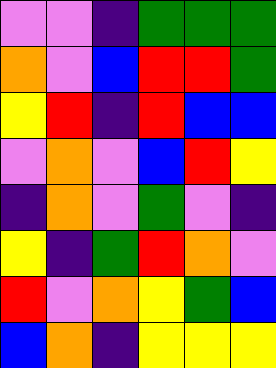[["violet", "violet", "indigo", "green", "green", "green"], ["orange", "violet", "blue", "red", "red", "green"], ["yellow", "red", "indigo", "red", "blue", "blue"], ["violet", "orange", "violet", "blue", "red", "yellow"], ["indigo", "orange", "violet", "green", "violet", "indigo"], ["yellow", "indigo", "green", "red", "orange", "violet"], ["red", "violet", "orange", "yellow", "green", "blue"], ["blue", "orange", "indigo", "yellow", "yellow", "yellow"]]